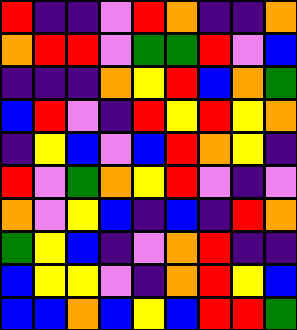[["red", "indigo", "indigo", "violet", "red", "orange", "indigo", "indigo", "orange"], ["orange", "red", "red", "violet", "green", "green", "red", "violet", "blue"], ["indigo", "indigo", "indigo", "orange", "yellow", "red", "blue", "orange", "green"], ["blue", "red", "violet", "indigo", "red", "yellow", "red", "yellow", "orange"], ["indigo", "yellow", "blue", "violet", "blue", "red", "orange", "yellow", "indigo"], ["red", "violet", "green", "orange", "yellow", "red", "violet", "indigo", "violet"], ["orange", "violet", "yellow", "blue", "indigo", "blue", "indigo", "red", "orange"], ["green", "yellow", "blue", "indigo", "violet", "orange", "red", "indigo", "indigo"], ["blue", "yellow", "yellow", "violet", "indigo", "orange", "red", "yellow", "blue"], ["blue", "blue", "orange", "blue", "yellow", "blue", "red", "red", "green"]]